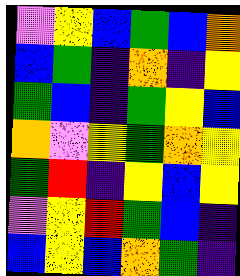[["violet", "yellow", "blue", "green", "blue", "orange"], ["blue", "green", "indigo", "orange", "indigo", "yellow"], ["green", "blue", "indigo", "green", "yellow", "blue"], ["orange", "violet", "yellow", "green", "orange", "yellow"], ["green", "red", "indigo", "yellow", "blue", "yellow"], ["violet", "yellow", "red", "green", "blue", "indigo"], ["blue", "yellow", "blue", "orange", "green", "indigo"]]